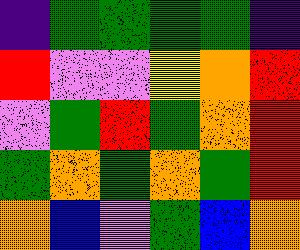[["indigo", "green", "green", "green", "green", "indigo"], ["red", "violet", "violet", "yellow", "orange", "red"], ["violet", "green", "red", "green", "orange", "red"], ["green", "orange", "green", "orange", "green", "red"], ["orange", "blue", "violet", "green", "blue", "orange"]]